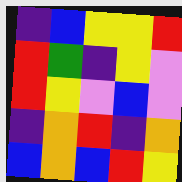[["indigo", "blue", "yellow", "yellow", "red"], ["red", "green", "indigo", "yellow", "violet"], ["red", "yellow", "violet", "blue", "violet"], ["indigo", "orange", "red", "indigo", "orange"], ["blue", "orange", "blue", "red", "yellow"]]